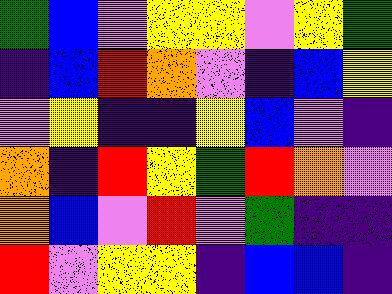[["green", "blue", "violet", "yellow", "yellow", "violet", "yellow", "green"], ["indigo", "blue", "red", "orange", "violet", "indigo", "blue", "yellow"], ["violet", "yellow", "indigo", "indigo", "yellow", "blue", "violet", "indigo"], ["orange", "indigo", "red", "yellow", "green", "red", "orange", "violet"], ["orange", "blue", "violet", "red", "violet", "green", "indigo", "indigo"], ["red", "violet", "yellow", "yellow", "indigo", "blue", "blue", "indigo"]]